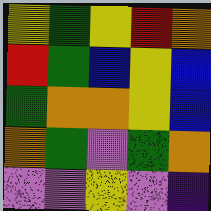[["yellow", "green", "yellow", "red", "orange"], ["red", "green", "blue", "yellow", "blue"], ["green", "orange", "orange", "yellow", "blue"], ["orange", "green", "violet", "green", "orange"], ["violet", "violet", "yellow", "violet", "indigo"]]